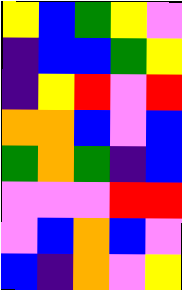[["yellow", "blue", "green", "yellow", "violet"], ["indigo", "blue", "blue", "green", "yellow"], ["indigo", "yellow", "red", "violet", "red"], ["orange", "orange", "blue", "violet", "blue"], ["green", "orange", "green", "indigo", "blue"], ["violet", "violet", "violet", "red", "red"], ["violet", "blue", "orange", "blue", "violet"], ["blue", "indigo", "orange", "violet", "yellow"]]